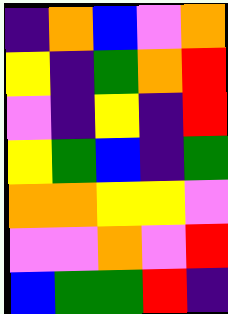[["indigo", "orange", "blue", "violet", "orange"], ["yellow", "indigo", "green", "orange", "red"], ["violet", "indigo", "yellow", "indigo", "red"], ["yellow", "green", "blue", "indigo", "green"], ["orange", "orange", "yellow", "yellow", "violet"], ["violet", "violet", "orange", "violet", "red"], ["blue", "green", "green", "red", "indigo"]]